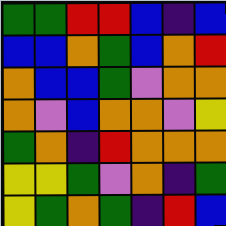[["green", "green", "red", "red", "blue", "indigo", "blue"], ["blue", "blue", "orange", "green", "blue", "orange", "red"], ["orange", "blue", "blue", "green", "violet", "orange", "orange"], ["orange", "violet", "blue", "orange", "orange", "violet", "yellow"], ["green", "orange", "indigo", "red", "orange", "orange", "orange"], ["yellow", "yellow", "green", "violet", "orange", "indigo", "green"], ["yellow", "green", "orange", "green", "indigo", "red", "blue"]]